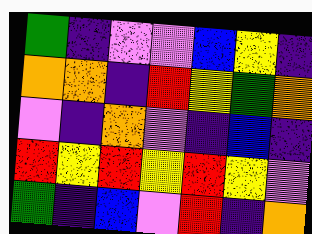[["green", "indigo", "violet", "violet", "blue", "yellow", "indigo"], ["orange", "orange", "indigo", "red", "yellow", "green", "orange"], ["violet", "indigo", "orange", "violet", "indigo", "blue", "indigo"], ["red", "yellow", "red", "yellow", "red", "yellow", "violet"], ["green", "indigo", "blue", "violet", "red", "indigo", "orange"]]